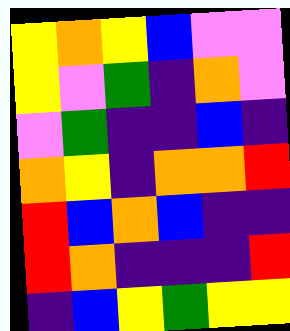[["yellow", "orange", "yellow", "blue", "violet", "violet"], ["yellow", "violet", "green", "indigo", "orange", "violet"], ["violet", "green", "indigo", "indigo", "blue", "indigo"], ["orange", "yellow", "indigo", "orange", "orange", "red"], ["red", "blue", "orange", "blue", "indigo", "indigo"], ["red", "orange", "indigo", "indigo", "indigo", "red"], ["indigo", "blue", "yellow", "green", "yellow", "yellow"]]